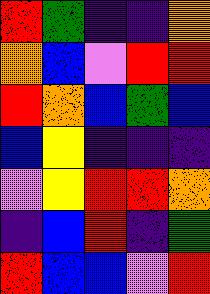[["red", "green", "indigo", "indigo", "orange"], ["orange", "blue", "violet", "red", "red"], ["red", "orange", "blue", "green", "blue"], ["blue", "yellow", "indigo", "indigo", "indigo"], ["violet", "yellow", "red", "red", "orange"], ["indigo", "blue", "red", "indigo", "green"], ["red", "blue", "blue", "violet", "red"]]